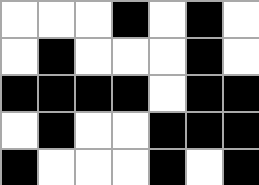[["white", "white", "white", "black", "white", "black", "white"], ["white", "black", "white", "white", "white", "black", "white"], ["black", "black", "black", "black", "white", "black", "black"], ["white", "black", "white", "white", "black", "black", "black"], ["black", "white", "white", "white", "black", "white", "black"]]